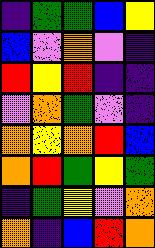[["indigo", "green", "green", "blue", "yellow"], ["blue", "violet", "orange", "violet", "indigo"], ["red", "yellow", "red", "indigo", "indigo"], ["violet", "orange", "green", "violet", "indigo"], ["orange", "yellow", "orange", "red", "blue"], ["orange", "red", "green", "yellow", "green"], ["indigo", "green", "yellow", "violet", "orange"], ["orange", "indigo", "blue", "red", "orange"]]